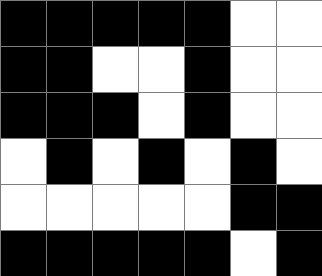[["black", "black", "black", "black", "black", "white", "white"], ["black", "black", "white", "white", "black", "white", "white"], ["black", "black", "black", "white", "black", "white", "white"], ["white", "black", "white", "black", "white", "black", "white"], ["white", "white", "white", "white", "white", "black", "black"], ["black", "black", "black", "black", "black", "white", "black"]]